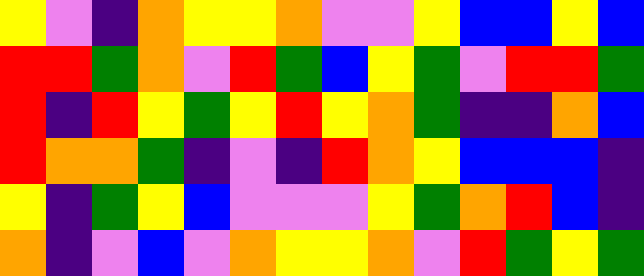[["yellow", "violet", "indigo", "orange", "yellow", "yellow", "orange", "violet", "violet", "yellow", "blue", "blue", "yellow", "blue"], ["red", "red", "green", "orange", "violet", "red", "green", "blue", "yellow", "green", "violet", "red", "red", "green"], ["red", "indigo", "red", "yellow", "green", "yellow", "red", "yellow", "orange", "green", "indigo", "indigo", "orange", "blue"], ["red", "orange", "orange", "green", "indigo", "violet", "indigo", "red", "orange", "yellow", "blue", "blue", "blue", "indigo"], ["yellow", "indigo", "green", "yellow", "blue", "violet", "violet", "violet", "yellow", "green", "orange", "red", "blue", "indigo"], ["orange", "indigo", "violet", "blue", "violet", "orange", "yellow", "yellow", "orange", "violet", "red", "green", "yellow", "green"]]